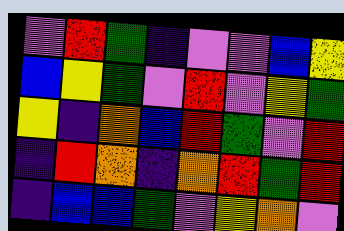[["violet", "red", "green", "indigo", "violet", "violet", "blue", "yellow"], ["blue", "yellow", "green", "violet", "red", "violet", "yellow", "green"], ["yellow", "indigo", "orange", "blue", "red", "green", "violet", "red"], ["indigo", "red", "orange", "indigo", "orange", "red", "green", "red"], ["indigo", "blue", "blue", "green", "violet", "yellow", "orange", "violet"]]